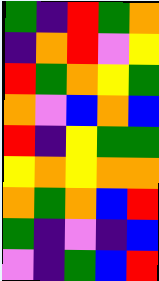[["green", "indigo", "red", "green", "orange"], ["indigo", "orange", "red", "violet", "yellow"], ["red", "green", "orange", "yellow", "green"], ["orange", "violet", "blue", "orange", "blue"], ["red", "indigo", "yellow", "green", "green"], ["yellow", "orange", "yellow", "orange", "orange"], ["orange", "green", "orange", "blue", "red"], ["green", "indigo", "violet", "indigo", "blue"], ["violet", "indigo", "green", "blue", "red"]]